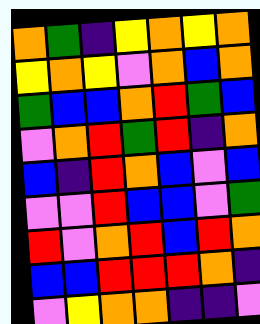[["orange", "green", "indigo", "yellow", "orange", "yellow", "orange"], ["yellow", "orange", "yellow", "violet", "orange", "blue", "orange"], ["green", "blue", "blue", "orange", "red", "green", "blue"], ["violet", "orange", "red", "green", "red", "indigo", "orange"], ["blue", "indigo", "red", "orange", "blue", "violet", "blue"], ["violet", "violet", "red", "blue", "blue", "violet", "green"], ["red", "violet", "orange", "red", "blue", "red", "orange"], ["blue", "blue", "red", "red", "red", "orange", "indigo"], ["violet", "yellow", "orange", "orange", "indigo", "indigo", "violet"]]